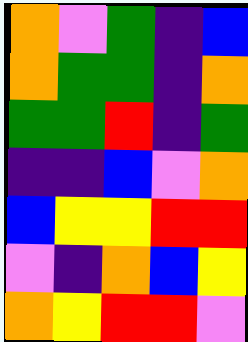[["orange", "violet", "green", "indigo", "blue"], ["orange", "green", "green", "indigo", "orange"], ["green", "green", "red", "indigo", "green"], ["indigo", "indigo", "blue", "violet", "orange"], ["blue", "yellow", "yellow", "red", "red"], ["violet", "indigo", "orange", "blue", "yellow"], ["orange", "yellow", "red", "red", "violet"]]